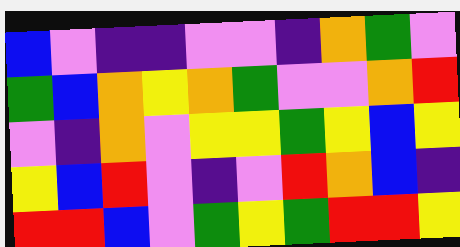[["blue", "violet", "indigo", "indigo", "violet", "violet", "indigo", "orange", "green", "violet"], ["green", "blue", "orange", "yellow", "orange", "green", "violet", "violet", "orange", "red"], ["violet", "indigo", "orange", "violet", "yellow", "yellow", "green", "yellow", "blue", "yellow"], ["yellow", "blue", "red", "violet", "indigo", "violet", "red", "orange", "blue", "indigo"], ["red", "red", "blue", "violet", "green", "yellow", "green", "red", "red", "yellow"]]